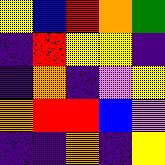[["yellow", "blue", "red", "orange", "green"], ["indigo", "red", "yellow", "yellow", "indigo"], ["indigo", "orange", "indigo", "violet", "yellow"], ["orange", "red", "red", "blue", "violet"], ["indigo", "indigo", "orange", "indigo", "yellow"]]